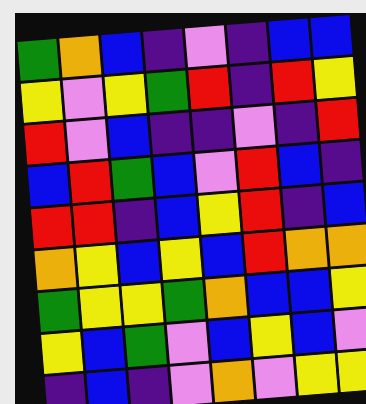[["green", "orange", "blue", "indigo", "violet", "indigo", "blue", "blue"], ["yellow", "violet", "yellow", "green", "red", "indigo", "red", "yellow"], ["red", "violet", "blue", "indigo", "indigo", "violet", "indigo", "red"], ["blue", "red", "green", "blue", "violet", "red", "blue", "indigo"], ["red", "red", "indigo", "blue", "yellow", "red", "indigo", "blue"], ["orange", "yellow", "blue", "yellow", "blue", "red", "orange", "orange"], ["green", "yellow", "yellow", "green", "orange", "blue", "blue", "yellow"], ["yellow", "blue", "green", "violet", "blue", "yellow", "blue", "violet"], ["indigo", "blue", "indigo", "violet", "orange", "violet", "yellow", "yellow"]]